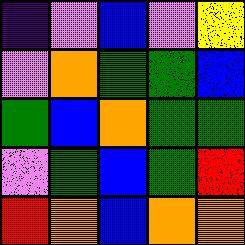[["indigo", "violet", "blue", "violet", "yellow"], ["violet", "orange", "green", "green", "blue"], ["green", "blue", "orange", "green", "green"], ["violet", "green", "blue", "green", "red"], ["red", "orange", "blue", "orange", "orange"]]